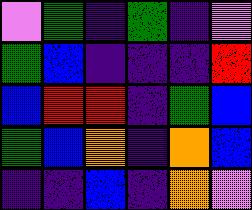[["violet", "green", "indigo", "green", "indigo", "violet"], ["green", "blue", "indigo", "indigo", "indigo", "red"], ["blue", "red", "red", "indigo", "green", "blue"], ["green", "blue", "orange", "indigo", "orange", "blue"], ["indigo", "indigo", "blue", "indigo", "orange", "violet"]]